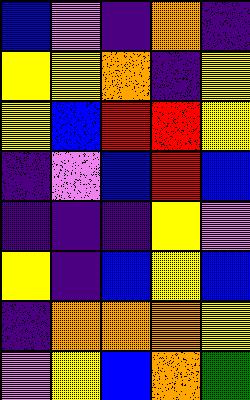[["blue", "violet", "indigo", "orange", "indigo"], ["yellow", "yellow", "orange", "indigo", "yellow"], ["yellow", "blue", "red", "red", "yellow"], ["indigo", "violet", "blue", "red", "blue"], ["indigo", "indigo", "indigo", "yellow", "violet"], ["yellow", "indigo", "blue", "yellow", "blue"], ["indigo", "orange", "orange", "orange", "yellow"], ["violet", "yellow", "blue", "orange", "green"]]